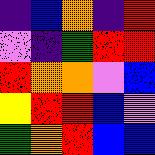[["indigo", "blue", "orange", "indigo", "red"], ["violet", "indigo", "green", "red", "red"], ["red", "orange", "orange", "violet", "blue"], ["yellow", "red", "red", "blue", "violet"], ["green", "orange", "red", "blue", "blue"]]